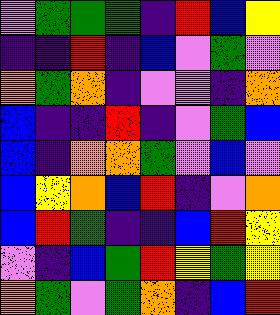[["violet", "green", "green", "green", "indigo", "red", "blue", "yellow"], ["indigo", "indigo", "red", "indigo", "blue", "violet", "green", "violet"], ["orange", "green", "orange", "indigo", "violet", "violet", "indigo", "orange"], ["blue", "indigo", "indigo", "red", "indigo", "violet", "green", "blue"], ["blue", "indigo", "orange", "orange", "green", "violet", "blue", "violet"], ["blue", "yellow", "orange", "blue", "red", "indigo", "violet", "orange"], ["blue", "red", "green", "indigo", "indigo", "blue", "red", "yellow"], ["violet", "indigo", "blue", "green", "red", "yellow", "green", "yellow"], ["orange", "green", "violet", "green", "orange", "indigo", "blue", "red"]]